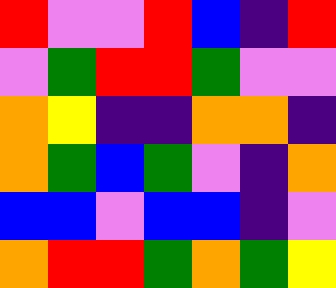[["red", "violet", "violet", "red", "blue", "indigo", "red"], ["violet", "green", "red", "red", "green", "violet", "violet"], ["orange", "yellow", "indigo", "indigo", "orange", "orange", "indigo"], ["orange", "green", "blue", "green", "violet", "indigo", "orange"], ["blue", "blue", "violet", "blue", "blue", "indigo", "violet"], ["orange", "red", "red", "green", "orange", "green", "yellow"]]